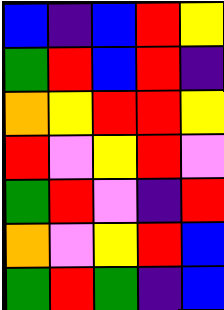[["blue", "indigo", "blue", "red", "yellow"], ["green", "red", "blue", "red", "indigo"], ["orange", "yellow", "red", "red", "yellow"], ["red", "violet", "yellow", "red", "violet"], ["green", "red", "violet", "indigo", "red"], ["orange", "violet", "yellow", "red", "blue"], ["green", "red", "green", "indigo", "blue"]]